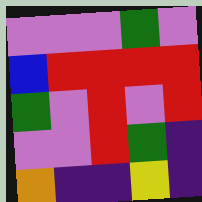[["violet", "violet", "violet", "green", "violet"], ["blue", "red", "red", "red", "red"], ["green", "violet", "red", "violet", "red"], ["violet", "violet", "red", "green", "indigo"], ["orange", "indigo", "indigo", "yellow", "indigo"]]